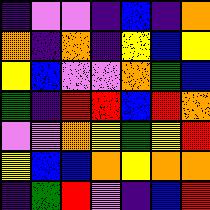[["indigo", "violet", "violet", "indigo", "blue", "indigo", "orange"], ["orange", "indigo", "orange", "indigo", "yellow", "blue", "yellow"], ["yellow", "blue", "violet", "violet", "orange", "green", "blue"], ["green", "indigo", "red", "red", "blue", "red", "orange"], ["violet", "violet", "orange", "yellow", "green", "yellow", "red"], ["yellow", "blue", "blue", "orange", "yellow", "orange", "orange"], ["indigo", "green", "red", "violet", "indigo", "blue", "red"]]